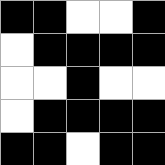[["black", "black", "white", "white", "black"], ["white", "black", "black", "black", "black"], ["white", "white", "black", "white", "white"], ["white", "black", "black", "black", "black"], ["black", "black", "white", "black", "black"]]